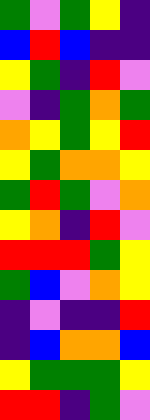[["green", "violet", "green", "yellow", "indigo"], ["blue", "red", "blue", "indigo", "indigo"], ["yellow", "green", "indigo", "red", "violet"], ["violet", "indigo", "green", "orange", "green"], ["orange", "yellow", "green", "yellow", "red"], ["yellow", "green", "orange", "orange", "yellow"], ["green", "red", "green", "violet", "orange"], ["yellow", "orange", "indigo", "red", "violet"], ["red", "red", "red", "green", "yellow"], ["green", "blue", "violet", "orange", "yellow"], ["indigo", "violet", "indigo", "indigo", "red"], ["indigo", "blue", "orange", "orange", "blue"], ["yellow", "green", "green", "green", "yellow"], ["red", "red", "indigo", "green", "violet"]]